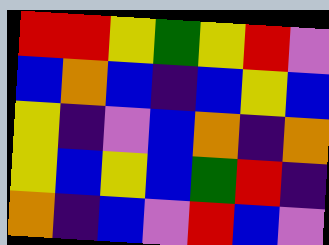[["red", "red", "yellow", "green", "yellow", "red", "violet"], ["blue", "orange", "blue", "indigo", "blue", "yellow", "blue"], ["yellow", "indigo", "violet", "blue", "orange", "indigo", "orange"], ["yellow", "blue", "yellow", "blue", "green", "red", "indigo"], ["orange", "indigo", "blue", "violet", "red", "blue", "violet"]]